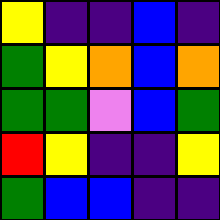[["yellow", "indigo", "indigo", "blue", "indigo"], ["green", "yellow", "orange", "blue", "orange"], ["green", "green", "violet", "blue", "green"], ["red", "yellow", "indigo", "indigo", "yellow"], ["green", "blue", "blue", "indigo", "indigo"]]